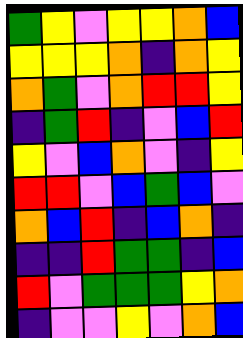[["green", "yellow", "violet", "yellow", "yellow", "orange", "blue"], ["yellow", "yellow", "yellow", "orange", "indigo", "orange", "yellow"], ["orange", "green", "violet", "orange", "red", "red", "yellow"], ["indigo", "green", "red", "indigo", "violet", "blue", "red"], ["yellow", "violet", "blue", "orange", "violet", "indigo", "yellow"], ["red", "red", "violet", "blue", "green", "blue", "violet"], ["orange", "blue", "red", "indigo", "blue", "orange", "indigo"], ["indigo", "indigo", "red", "green", "green", "indigo", "blue"], ["red", "violet", "green", "green", "green", "yellow", "orange"], ["indigo", "violet", "violet", "yellow", "violet", "orange", "blue"]]